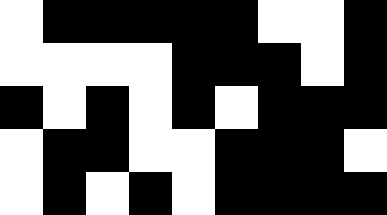[["white", "black", "black", "black", "black", "black", "white", "white", "black"], ["white", "white", "white", "white", "black", "black", "black", "white", "black"], ["black", "white", "black", "white", "black", "white", "black", "black", "black"], ["white", "black", "black", "white", "white", "black", "black", "black", "white"], ["white", "black", "white", "black", "white", "black", "black", "black", "black"]]